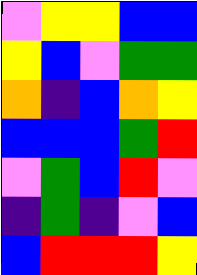[["violet", "yellow", "yellow", "blue", "blue"], ["yellow", "blue", "violet", "green", "green"], ["orange", "indigo", "blue", "orange", "yellow"], ["blue", "blue", "blue", "green", "red"], ["violet", "green", "blue", "red", "violet"], ["indigo", "green", "indigo", "violet", "blue"], ["blue", "red", "red", "red", "yellow"]]